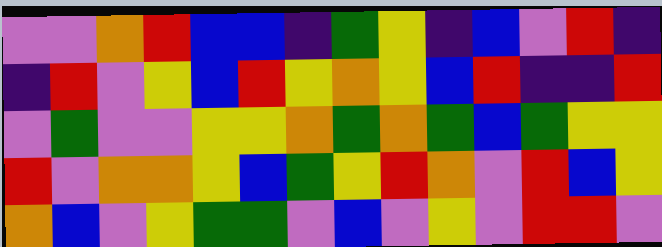[["violet", "violet", "orange", "red", "blue", "blue", "indigo", "green", "yellow", "indigo", "blue", "violet", "red", "indigo"], ["indigo", "red", "violet", "yellow", "blue", "red", "yellow", "orange", "yellow", "blue", "red", "indigo", "indigo", "red"], ["violet", "green", "violet", "violet", "yellow", "yellow", "orange", "green", "orange", "green", "blue", "green", "yellow", "yellow"], ["red", "violet", "orange", "orange", "yellow", "blue", "green", "yellow", "red", "orange", "violet", "red", "blue", "yellow"], ["orange", "blue", "violet", "yellow", "green", "green", "violet", "blue", "violet", "yellow", "violet", "red", "red", "violet"]]